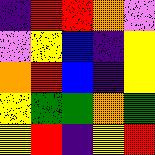[["indigo", "red", "red", "orange", "violet"], ["violet", "yellow", "blue", "indigo", "yellow"], ["orange", "red", "blue", "indigo", "yellow"], ["yellow", "green", "green", "orange", "green"], ["yellow", "red", "indigo", "yellow", "red"]]